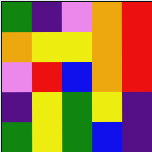[["green", "indigo", "violet", "orange", "red"], ["orange", "yellow", "yellow", "orange", "red"], ["violet", "red", "blue", "orange", "red"], ["indigo", "yellow", "green", "yellow", "indigo"], ["green", "yellow", "green", "blue", "indigo"]]